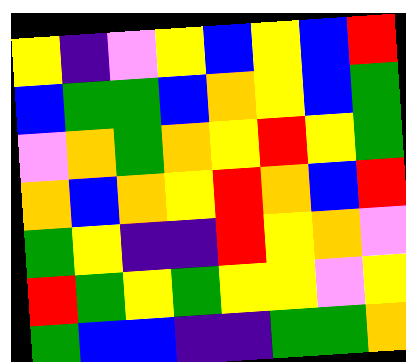[["yellow", "indigo", "violet", "yellow", "blue", "yellow", "blue", "red"], ["blue", "green", "green", "blue", "orange", "yellow", "blue", "green"], ["violet", "orange", "green", "orange", "yellow", "red", "yellow", "green"], ["orange", "blue", "orange", "yellow", "red", "orange", "blue", "red"], ["green", "yellow", "indigo", "indigo", "red", "yellow", "orange", "violet"], ["red", "green", "yellow", "green", "yellow", "yellow", "violet", "yellow"], ["green", "blue", "blue", "indigo", "indigo", "green", "green", "orange"]]